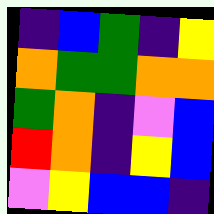[["indigo", "blue", "green", "indigo", "yellow"], ["orange", "green", "green", "orange", "orange"], ["green", "orange", "indigo", "violet", "blue"], ["red", "orange", "indigo", "yellow", "blue"], ["violet", "yellow", "blue", "blue", "indigo"]]